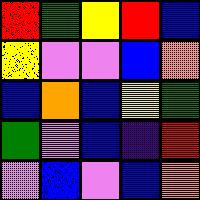[["red", "green", "yellow", "red", "blue"], ["yellow", "violet", "violet", "blue", "orange"], ["blue", "orange", "blue", "yellow", "green"], ["green", "violet", "blue", "indigo", "red"], ["violet", "blue", "violet", "blue", "orange"]]